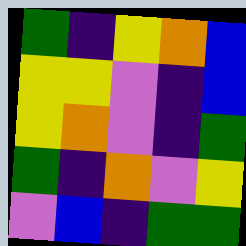[["green", "indigo", "yellow", "orange", "blue"], ["yellow", "yellow", "violet", "indigo", "blue"], ["yellow", "orange", "violet", "indigo", "green"], ["green", "indigo", "orange", "violet", "yellow"], ["violet", "blue", "indigo", "green", "green"]]